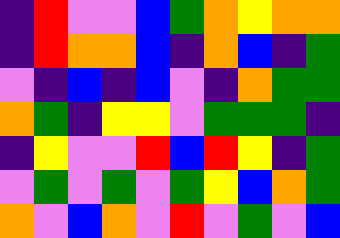[["indigo", "red", "violet", "violet", "blue", "green", "orange", "yellow", "orange", "orange"], ["indigo", "red", "orange", "orange", "blue", "indigo", "orange", "blue", "indigo", "green"], ["violet", "indigo", "blue", "indigo", "blue", "violet", "indigo", "orange", "green", "green"], ["orange", "green", "indigo", "yellow", "yellow", "violet", "green", "green", "green", "indigo"], ["indigo", "yellow", "violet", "violet", "red", "blue", "red", "yellow", "indigo", "green"], ["violet", "green", "violet", "green", "violet", "green", "yellow", "blue", "orange", "green"], ["orange", "violet", "blue", "orange", "violet", "red", "violet", "green", "violet", "blue"]]